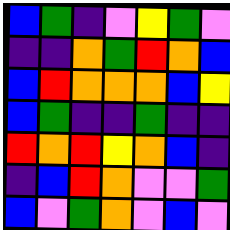[["blue", "green", "indigo", "violet", "yellow", "green", "violet"], ["indigo", "indigo", "orange", "green", "red", "orange", "blue"], ["blue", "red", "orange", "orange", "orange", "blue", "yellow"], ["blue", "green", "indigo", "indigo", "green", "indigo", "indigo"], ["red", "orange", "red", "yellow", "orange", "blue", "indigo"], ["indigo", "blue", "red", "orange", "violet", "violet", "green"], ["blue", "violet", "green", "orange", "violet", "blue", "violet"]]